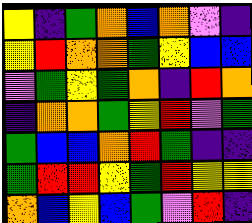[["yellow", "indigo", "green", "orange", "blue", "orange", "violet", "indigo"], ["yellow", "red", "orange", "orange", "green", "yellow", "blue", "blue"], ["violet", "green", "yellow", "green", "orange", "indigo", "red", "orange"], ["indigo", "orange", "orange", "green", "yellow", "red", "violet", "green"], ["green", "blue", "blue", "orange", "red", "green", "indigo", "indigo"], ["green", "red", "red", "yellow", "green", "red", "yellow", "yellow"], ["orange", "blue", "yellow", "blue", "green", "violet", "red", "indigo"]]